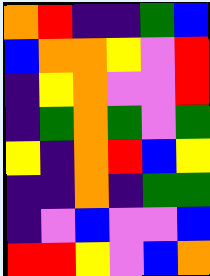[["orange", "red", "indigo", "indigo", "green", "blue"], ["blue", "orange", "orange", "yellow", "violet", "red"], ["indigo", "yellow", "orange", "violet", "violet", "red"], ["indigo", "green", "orange", "green", "violet", "green"], ["yellow", "indigo", "orange", "red", "blue", "yellow"], ["indigo", "indigo", "orange", "indigo", "green", "green"], ["indigo", "violet", "blue", "violet", "violet", "blue"], ["red", "red", "yellow", "violet", "blue", "orange"]]